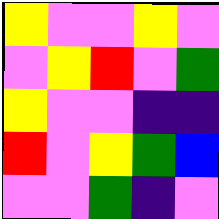[["yellow", "violet", "violet", "yellow", "violet"], ["violet", "yellow", "red", "violet", "green"], ["yellow", "violet", "violet", "indigo", "indigo"], ["red", "violet", "yellow", "green", "blue"], ["violet", "violet", "green", "indigo", "violet"]]